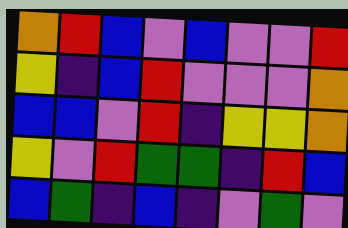[["orange", "red", "blue", "violet", "blue", "violet", "violet", "red"], ["yellow", "indigo", "blue", "red", "violet", "violet", "violet", "orange"], ["blue", "blue", "violet", "red", "indigo", "yellow", "yellow", "orange"], ["yellow", "violet", "red", "green", "green", "indigo", "red", "blue"], ["blue", "green", "indigo", "blue", "indigo", "violet", "green", "violet"]]